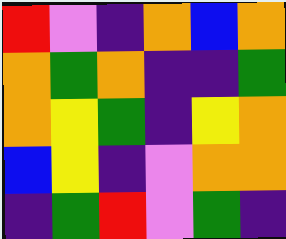[["red", "violet", "indigo", "orange", "blue", "orange"], ["orange", "green", "orange", "indigo", "indigo", "green"], ["orange", "yellow", "green", "indigo", "yellow", "orange"], ["blue", "yellow", "indigo", "violet", "orange", "orange"], ["indigo", "green", "red", "violet", "green", "indigo"]]